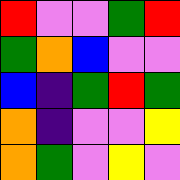[["red", "violet", "violet", "green", "red"], ["green", "orange", "blue", "violet", "violet"], ["blue", "indigo", "green", "red", "green"], ["orange", "indigo", "violet", "violet", "yellow"], ["orange", "green", "violet", "yellow", "violet"]]